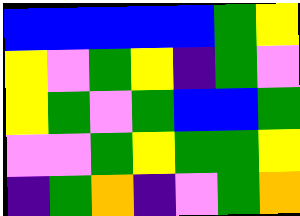[["blue", "blue", "blue", "blue", "blue", "green", "yellow"], ["yellow", "violet", "green", "yellow", "indigo", "green", "violet"], ["yellow", "green", "violet", "green", "blue", "blue", "green"], ["violet", "violet", "green", "yellow", "green", "green", "yellow"], ["indigo", "green", "orange", "indigo", "violet", "green", "orange"]]